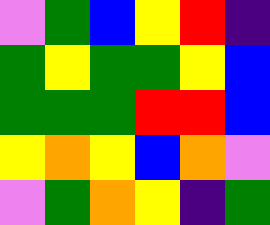[["violet", "green", "blue", "yellow", "red", "indigo"], ["green", "yellow", "green", "green", "yellow", "blue"], ["green", "green", "green", "red", "red", "blue"], ["yellow", "orange", "yellow", "blue", "orange", "violet"], ["violet", "green", "orange", "yellow", "indigo", "green"]]